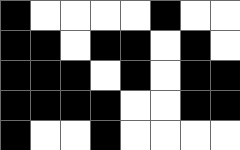[["black", "white", "white", "white", "white", "black", "white", "white"], ["black", "black", "white", "black", "black", "white", "black", "white"], ["black", "black", "black", "white", "black", "white", "black", "black"], ["black", "black", "black", "black", "white", "white", "black", "black"], ["black", "white", "white", "black", "white", "white", "white", "white"]]